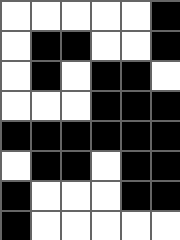[["white", "white", "white", "white", "white", "black"], ["white", "black", "black", "white", "white", "black"], ["white", "black", "white", "black", "black", "white"], ["white", "white", "white", "black", "black", "black"], ["black", "black", "black", "black", "black", "black"], ["white", "black", "black", "white", "black", "black"], ["black", "white", "white", "white", "black", "black"], ["black", "white", "white", "white", "white", "white"]]